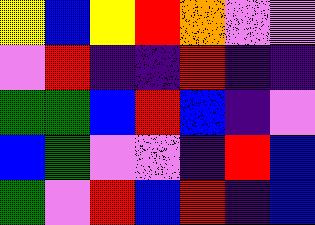[["yellow", "blue", "yellow", "red", "orange", "violet", "violet"], ["violet", "red", "indigo", "indigo", "red", "indigo", "indigo"], ["green", "green", "blue", "red", "blue", "indigo", "violet"], ["blue", "green", "violet", "violet", "indigo", "red", "blue"], ["green", "violet", "red", "blue", "red", "indigo", "blue"]]